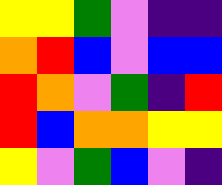[["yellow", "yellow", "green", "violet", "indigo", "indigo"], ["orange", "red", "blue", "violet", "blue", "blue"], ["red", "orange", "violet", "green", "indigo", "red"], ["red", "blue", "orange", "orange", "yellow", "yellow"], ["yellow", "violet", "green", "blue", "violet", "indigo"]]